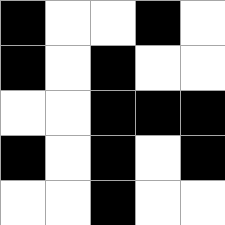[["black", "white", "white", "black", "white"], ["black", "white", "black", "white", "white"], ["white", "white", "black", "black", "black"], ["black", "white", "black", "white", "black"], ["white", "white", "black", "white", "white"]]